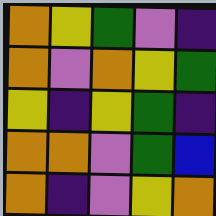[["orange", "yellow", "green", "violet", "indigo"], ["orange", "violet", "orange", "yellow", "green"], ["yellow", "indigo", "yellow", "green", "indigo"], ["orange", "orange", "violet", "green", "blue"], ["orange", "indigo", "violet", "yellow", "orange"]]